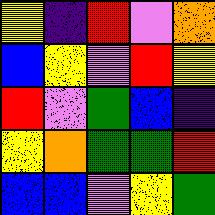[["yellow", "indigo", "red", "violet", "orange"], ["blue", "yellow", "violet", "red", "yellow"], ["red", "violet", "green", "blue", "indigo"], ["yellow", "orange", "green", "green", "red"], ["blue", "blue", "violet", "yellow", "green"]]